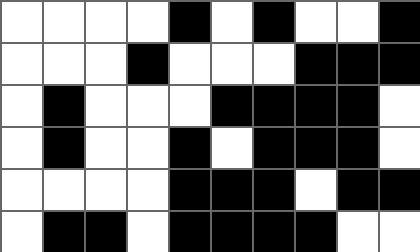[["white", "white", "white", "white", "black", "white", "black", "white", "white", "black"], ["white", "white", "white", "black", "white", "white", "white", "black", "black", "black"], ["white", "black", "white", "white", "white", "black", "black", "black", "black", "white"], ["white", "black", "white", "white", "black", "white", "black", "black", "black", "white"], ["white", "white", "white", "white", "black", "black", "black", "white", "black", "black"], ["white", "black", "black", "white", "black", "black", "black", "black", "white", "white"]]